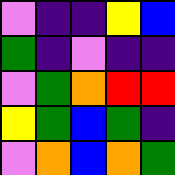[["violet", "indigo", "indigo", "yellow", "blue"], ["green", "indigo", "violet", "indigo", "indigo"], ["violet", "green", "orange", "red", "red"], ["yellow", "green", "blue", "green", "indigo"], ["violet", "orange", "blue", "orange", "green"]]